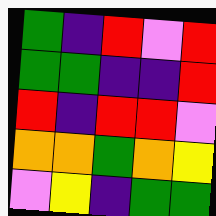[["green", "indigo", "red", "violet", "red"], ["green", "green", "indigo", "indigo", "red"], ["red", "indigo", "red", "red", "violet"], ["orange", "orange", "green", "orange", "yellow"], ["violet", "yellow", "indigo", "green", "green"]]